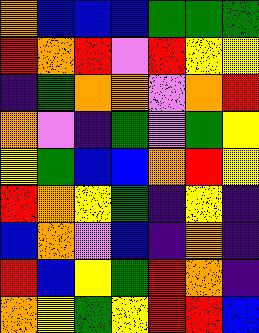[["orange", "blue", "blue", "blue", "green", "green", "green"], ["red", "orange", "red", "violet", "red", "yellow", "yellow"], ["indigo", "green", "orange", "orange", "violet", "orange", "red"], ["orange", "violet", "indigo", "green", "violet", "green", "yellow"], ["yellow", "green", "blue", "blue", "orange", "red", "yellow"], ["red", "orange", "yellow", "green", "indigo", "yellow", "indigo"], ["blue", "orange", "violet", "blue", "indigo", "orange", "indigo"], ["red", "blue", "yellow", "green", "red", "orange", "indigo"], ["orange", "yellow", "green", "yellow", "red", "red", "blue"]]